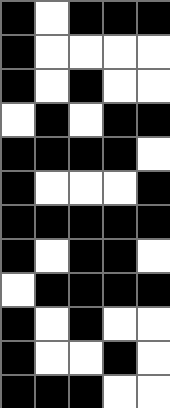[["black", "white", "black", "black", "black"], ["black", "white", "white", "white", "white"], ["black", "white", "black", "white", "white"], ["white", "black", "white", "black", "black"], ["black", "black", "black", "black", "white"], ["black", "white", "white", "white", "black"], ["black", "black", "black", "black", "black"], ["black", "white", "black", "black", "white"], ["white", "black", "black", "black", "black"], ["black", "white", "black", "white", "white"], ["black", "white", "white", "black", "white"], ["black", "black", "black", "white", "white"]]